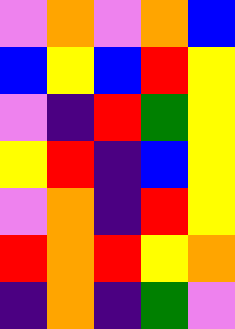[["violet", "orange", "violet", "orange", "blue"], ["blue", "yellow", "blue", "red", "yellow"], ["violet", "indigo", "red", "green", "yellow"], ["yellow", "red", "indigo", "blue", "yellow"], ["violet", "orange", "indigo", "red", "yellow"], ["red", "orange", "red", "yellow", "orange"], ["indigo", "orange", "indigo", "green", "violet"]]